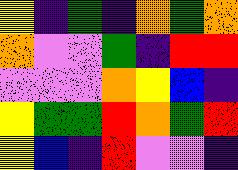[["yellow", "indigo", "green", "indigo", "orange", "green", "orange"], ["orange", "violet", "violet", "green", "indigo", "red", "red"], ["violet", "violet", "violet", "orange", "yellow", "blue", "indigo"], ["yellow", "green", "green", "red", "orange", "green", "red"], ["yellow", "blue", "indigo", "red", "violet", "violet", "indigo"]]